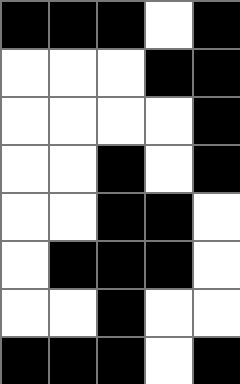[["black", "black", "black", "white", "black"], ["white", "white", "white", "black", "black"], ["white", "white", "white", "white", "black"], ["white", "white", "black", "white", "black"], ["white", "white", "black", "black", "white"], ["white", "black", "black", "black", "white"], ["white", "white", "black", "white", "white"], ["black", "black", "black", "white", "black"]]